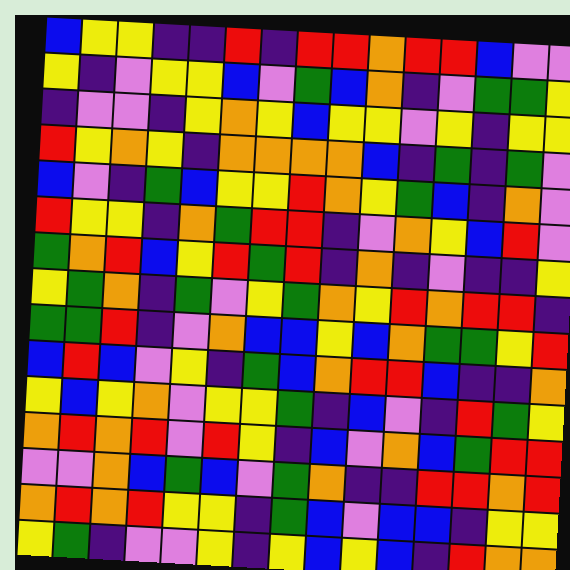[["blue", "yellow", "yellow", "indigo", "indigo", "red", "indigo", "red", "red", "orange", "red", "red", "blue", "violet", "violet"], ["yellow", "indigo", "violet", "yellow", "yellow", "blue", "violet", "green", "blue", "orange", "indigo", "violet", "green", "green", "yellow"], ["indigo", "violet", "violet", "indigo", "yellow", "orange", "yellow", "blue", "yellow", "yellow", "violet", "yellow", "indigo", "yellow", "yellow"], ["red", "yellow", "orange", "yellow", "indigo", "orange", "orange", "orange", "orange", "blue", "indigo", "green", "indigo", "green", "violet"], ["blue", "violet", "indigo", "green", "blue", "yellow", "yellow", "red", "orange", "yellow", "green", "blue", "indigo", "orange", "violet"], ["red", "yellow", "yellow", "indigo", "orange", "green", "red", "red", "indigo", "violet", "orange", "yellow", "blue", "red", "violet"], ["green", "orange", "red", "blue", "yellow", "red", "green", "red", "indigo", "orange", "indigo", "violet", "indigo", "indigo", "yellow"], ["yellow", "green", "orange", "indigo", "green", "violet", "yellow", "green", "orange", "yellow", "red", "orange", "red", "red", "indigo"], ["green", "green", "red", "indigo", "violet", "orange", "blue", "blue", "yellow", "blue", "orange", "green", "green", "yellow", "red"], ["blue", "red", "blue", "violet", "yellow", "indigo", "green", "blue", "orange", "red", "red", "blue", "indigo", "indigo", "orange"], ["yellow", "blue", "yellow", "orange", "violet", "yellow", "yellow", "green", "indigo", "blue", "violet", "indigo", "red", "green", "yellow"], ["orange", "red", "orange", "red", "violet", "red", "yellow", "indigo", "blue", "violet", "orange", "blue", "green", "red", "red"], ["violet", "violet", "orange", "blue", "green", "blue", "violet", "green", "orange", "indigo", "indigo", "red", "red", "orange", "red"], ["orange", "red", "orange", "red", "yellow", "yellow", "indigo", "green", "blue", "violet", "blue", "blue", "indigo", "yellow", "yellow"], ["yellow", "green", "indigo", "violet", "violet", "yellow", "indigo", "yellow", "blue", "yellow", "blue", "indigo", "red", "orange", "orange"]]